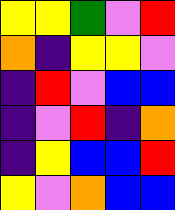[["yellow", "yellow", "green", "violet", "red"], ["orange", "indigo", "yellow", "yellow", "violet"], ["indigo", "red", "violet", "blue", "blue"], ["indigo", "violet", "red", "indigo", "orange"], ["indigo", "yellow", "blue", "blue", "red"], ["yellow", "violet", "orange", "blue", "blue"]]